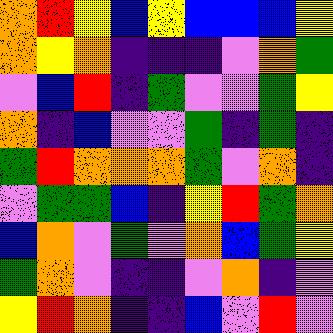[["orange", "red", "yellow", "blue", "yellow", "blue", "blue", "blue", "yellow"], ["orange", "yellow", "orange", "indigo", "indigo", "indigo", "violet", "orange", "green"], ["violet", "blue", "red", "indigo", "green", "violet", "violet", "green", "yellow"], ["orange", "indigo", "blue", "violet", "violet", "green", "indigo", "green", "indigo"], ["green", "red", "orange", "orange", "orange", "green", "violet", "orange", "indigo"], ["violet", "green", "green", "blue", "indigo", "yellow", "red", "green", "orange"], ["blue", "orange", "violet", "green", "violet", "orange", "blue", "green", "yellow"], ["green", "orange", "violet", "indigo", "indigo", "violet", "orange", "indigo", "violet"], ["yellow", "red", "orange", "indigo", "indigo", "blue", "violet", "red", "violet"]]